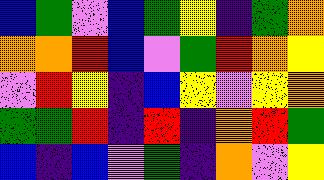[["blue", "green", "violet", "blue", "green", "yellow", "indigo", "green", "orange"], ["orange", "orange", "red", "blue", "violet", "green", "red", "orange", "yellow"], ["violet", "red", "yellow", "indigo", "blue", "yellow", "violet", "yellow", "orange"], ["green", "green", "red", "indigo", "red", "indigo", "orange", "red", "green"], ["blue", "indigo", "blue", "violet", "green", "indigo", "orange", "violet", "yellow"]]